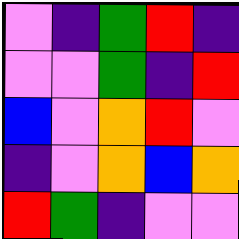[["violet", "indigo", "green", "red", "indigo"], ["violet", "violet", "green", "indigo", "red"], ["blue", "violet", "orange", "red", "violet"], ["indigo", "violet", "orange", "blue", "orange"], ["red", "green", "indigo", "violet", "violet"]]